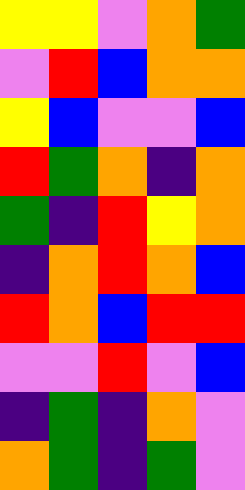[["yellow", "yellow", "violet", "orange", "green"], ["violet", "red", "blue", "orange", "orange"], ["yellow", "blue", "violet", "violet", "blue"], ["red", "green", "orange", "indigo", "orange"], ["green", "indigo", "red", "yellow", "orange"], ["indigo", "orange", "red", "orange", "blue"], ["red", "orange", "blue", "red", "red"], ["violet", "violet", "red", "violet", "blue"], ["indigo", "green", "indigo", "orange", "violet"], ["orange", "green", "indigo", "green", "violet"]]